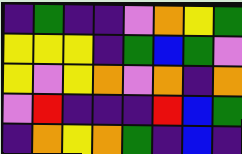[["indigo", "green", "indigo", "indigo", "violet", "orange", "yellow", "green"], ["yellow", "yellow", "yellow", "indigo", "green", "blue", "green", "violet"], ["yellow", "violet", "yellow", "orange", "violet", "orange", "indigo", "orange"], ["violet", "red", "indigo", "indigo", "indigo", "red", "blue", "green"], ["indigo", "orange", "yellow", "orange", "green", "indigo", "blue", "indigo"]]